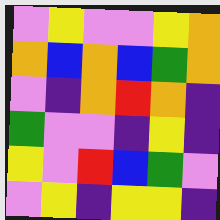[["violet", "yellow", "violet", "violet", "yellow", "orange"], ["orange", "blue", "orange", "blue", "green", "orange"], ["violet", "indigo", "orange", "red", "orange", "indigo"], ["green", "violet", "violet", "indigo", "yellow", "indigo"], ["yellow", "violet", "red", "blue", "green", "violet"], ["violet", "yellow", "indigo", "yellow", "yellow", "indigo"]]